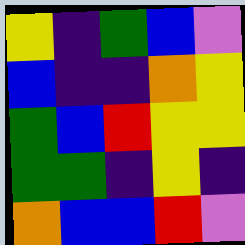[["yellow", "indigo", "green", "blue", "violet"], ["blue", "indigo", "indigo", "orange", "yellow"], ["green", "blue", "red", "yellow", "yellow"], ["green", "green", "indigo", "yellow", "indigo"], ["orange", "blue", "blue", "red", "violet"]]